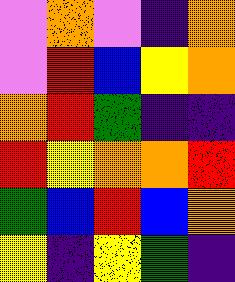[["violet", "orange", "violet", "indigo", "orange"], ["violet", "red", "blue", "yellow", "orange"], ["orange", "red", "green", "indigo", "indigo"], ["red", "yellow", "orange", "orange", "red"], ["green", "blue", "red", "blue", "orange"], ["yellow", "indigo", "yellow", "green", "indigo"]]